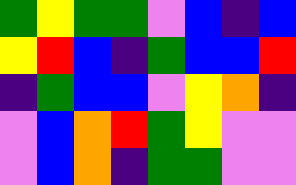[["green", "yellow", "green", "green", "violet", "blue", "indigo", "blue"], ["yellow", "red", "blue", "indigo", "green", "blue", "blue", "red"], ["indigo", "green", "blue", "blue", "violet", "yellow", "orange", "indigo"], ["violet", "blue", "orange", "red", "green", "yellow", "violet", "violet"], ["violet", "blue", "orange", "indigo", "green", "green", "violet", "violet"]]